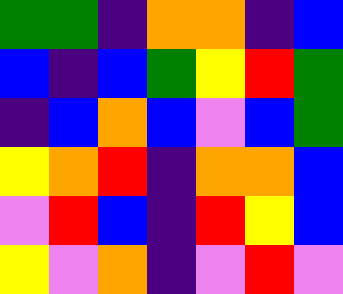[["green", "green", "indigo", "orange", "orange", "indigo", "blue"], ["blue", "indigo", "blue", "green", "yellow", "red", "green"], ["indigo", "blue", "orange", "blue", "violet", "blue", "green"], ["yellow", "orange", "red", "indigo", "orange", "orange", "blue"], ["violet", "red", "blue", "indigo", "red", "yellow", "blue"], ["yellow", "violet", "orange", "indigo", "violet", "red", "violet"]]